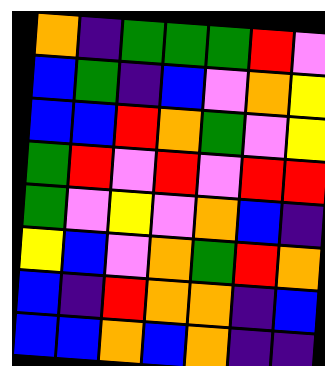[["orange", "indigo", "green", "green", "green", "red", "violet"], ["blue", "green", "indigo", "blue", "violet", "orange", "yellow"], ["blue", "blue", "red", "orange", "green", "violet", "yellow"], ["green", "red", "violet", "red", "violet", "red", "red"], ["green", "violet", "yellow", "violet", "orange", "blue", "indigo"], ["yellow", "blue", "violet", "orange", "green", "red", "orange"], ["blue", "indigo", "red", "orange", "orange", "indigo", "blue"], ["blue", "blue", "orange", "blue", "orange", "indigo", "indigo"]]